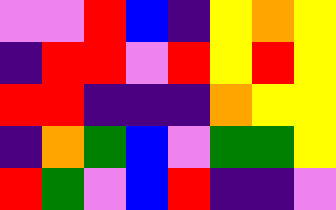[["violet", "violet", "red", "blue", "indigo", "yellow", "orange", "yellow"], ["indigo", "red", "red", "violet", "red", "yellow", "red", "yellow"], ["red", "red", "indigo", "indigo", "indigo", "orange", "yellow", "yellow"], ["indigo", "orange", "green", "blue", "violet", "green", "green", "yellow"], ["red", "green", "violet", "blue", "red", "indigo", "indigo", "violet"]]